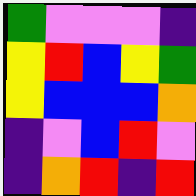[["green", "violet", "violet", "violet", "indigo"], ["yellow", "red", "blue", "yellow", "green"], ["yellow", "blue", "blue", "blue", "orange"], ["indigo", "violet", "blue", "red", "violet"], ["indigo", "orange", "red", "indigo", "red"]]